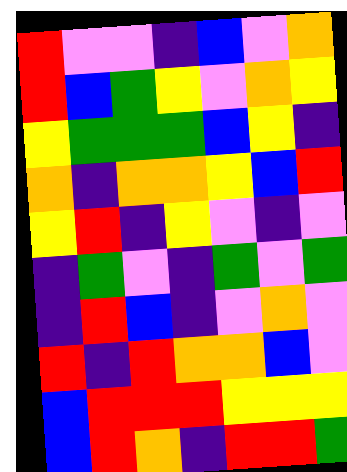[["red", "violet", "violet", "indigo", "blue", "violet", "orange"], ["red", "blue", "green", "yellow", "violet", "orange", "yellow"], ["yellow", "green", "green", "green", "blue", "yellow", "indigo"], ["orange", "indigo", "orange", "orange", "yellow", "blue", "red"], ["yellow", "red", "indigo", "yellow", "violet", "indigo", "violet"], ["indigo", "green", "violet", "indigo", "green", "violet", "green"], ["indigo", "red", "blue", "indigo", "violet", "orange", "violet"], ["red", "indigo", "red", "orange", "orange", "blue", "violet"], ["blue", "red", "red", "red", "yellow", "yellow", "yellow"], ["blue", "red", "orange", "indigo", "red", "red", "green"]]